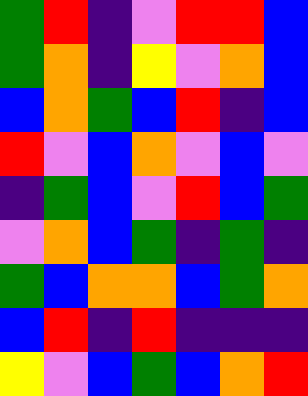[["green", "red", "indigo", "violet", "red", "red", "blue"], ["green", "orange", "indigo", "yellow", "violet", "orange", "blue"], ["blue", "orange", "green", "blue", "red", "indigo", "blue"], ["red", "violet", "blue", "orange", "violet", "blue", "violet"], ["indigo", "green", "blue", "violet", "red", "blue", "green"], ["violet", "orange", "blue", "green", "indigo", "green", "indigo"], ["green", "blue", "orange", "orange", "blue", "green", "orange"], ["blue", "red", "indigo", "red", "indigo", "indigo", "indigo"], ["yellow", "violet", "blue", "green", "blue", "orange", "red"]]